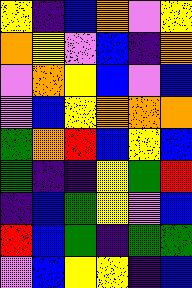[["yellow", "indigo", "blue", "orange", "violet", "yellow"], ["orange", "yellow", "violet", "blue", "indigo", "orange"], ["violet", "orange", "yellow", "blue", "violet", "blue"], ["violet", "blue", "yellow", "orange", "orange", "orange"], ["green", "orange", "red", "blue", "yellow", "blue"], ["green", "indigo", "indigo", "yellow", "green", "red"], ["indigo", "blue", "green", "yellow", "violet", "blue"], ["red", "blue", "green", "indigo", "green", "green"], ["violet", "blue", "yellow", "yellow", "indigo", "blue"]]